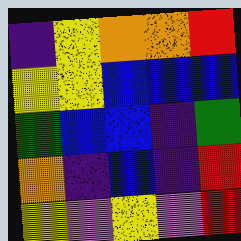[["indigo", "yellow", "orange", "orange", "red"], ["yellow", "yellow", "blue", "blue", "blue"], ["green", "blue", "blue", "indigo", "green"], ["orange", "indigo", "blue", "indigo", "red"], ["yellow", "violet", "yellow", "violet", "red"]]